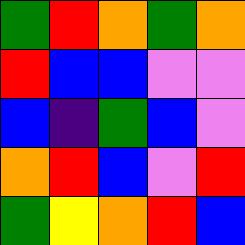[["green", "red", "orange", "green", "orange"], ["red", "blue", "blue", "violet", "violet"], ["blue", "indigo", "green", "blue", "violet"], ["orange", "red", "blue", "violet", "red"], ["green", "yellow", "orange", "red", "blue"]]